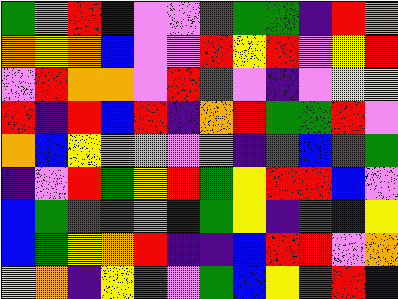[["green", "orange", "red", "blue", "violet", "violet", "red", "green", "green", "indigo", "red", "orange"], ["orange", "yellow", "orange", "blue", "violet", "violet", "red", "yellow", "red", "violet", "yellow", "red"], ["violet", "red", "orange", "orange", "violet", "red", "green", "violet", "indigo", "violet", "yellow", "yellow"], ["red", "indigo", "red", "blue", "red", "indigo", "orange", "red", "green", "green", "red", "violet"], ["orange", "blue", "yellow", "orange", "violet", "violet", "orange", "indigo", "green", "blue", "red", "green"], ["indigo", "violet", "red", "green", "yellow", "red", "green", "yellow", "red", "red", "blue", "violet"], ["blue", "green", "red", "green", "orange", "indigo", "green", "yellow", "indigo", "green", "blue", "yellow"], ["blue", "green", "yellow", "orange", "red", "indigo", "indigo", "blue", "red", "red", "violet", "orange"], ["yellow", "orange", "indigo", "yellow", "green", "violet", "green", "blue", "yellow", "red", "red", "blue"]]